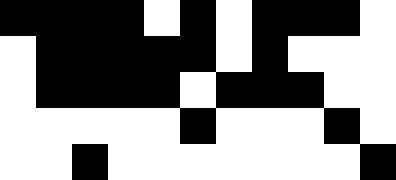[["black", "black", "black", "black", "white", "black", "white", "black", "black", "black", "white"], ["white", "black", "black", "black", "black", "black", "white", "black", "white", "white", "white"], ["white", "black", "black", "black", "black", "white", "black", "black", "black", "white", "white"], ["white", "white", "white", "white", "white", "black", "white", "white", "white", "black", "white"], ["white", "white", "black", "white", "white", "white", "white", "white", "white", "white", "black"]]